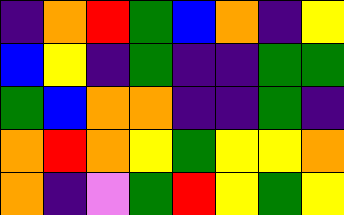[["indigo", "orange", "red", "green", "blue", "orange", "indigo", "yellow"], ["blue", "yellow", "indigo", "green", "indigo", "indigo", "green", "green"], ["green", "blue", "orange", "orange", "indigo", "indigo", "green", "indigo"], ["orange", "red", "orange", "yellow", "green", "yellow", "yellow", "orange"], ["orange", "indigo", "violet", "green", "red", "yellow", "green", "yellow"]]